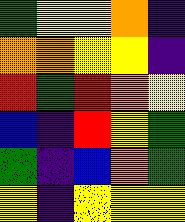[["green", "yellow", "yellow", "orange", "indigo"], ["orange", "orange", "yellow", "yellow", "indigo"], ["red", "green", "red", "orange", "yellow"], ["blue", "indigo", "red", "yellow", "green"], ["green", "indigo", "blue", "orange", "green"], ["yellow", "indigo", "yellow", "yellow", "yellow"]]